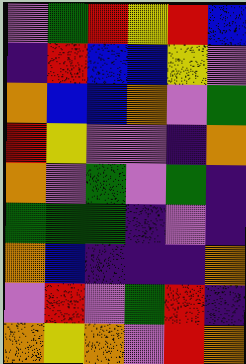[["violet", "green", "red", "yellow", "red", "blue"], ["indigo", "red", "blue", "blue", "yellow", "violet"], ["orange", "blue", "blue", "orange", "violet", "green"], ["red", "yellow", "violet", "violet", "indigo", "orange"], ["orange", "violet", "green", "violet", "green", "indigo"], ["green", "green", "green", "indigo", "violet", "indigo"], ["orange", "blue", "indigo", "indigo", "indigo", "orange"], ["violet", "red", "violet", "green", "red", "indigo"], ["orange", "yellow", "orange", "violet", "red", "orange"]]